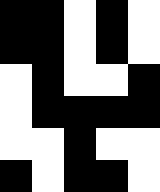[["black", "black", "white", "black", "white"], ["black", "black", "white", "black", "white"], ["white", "black", "white", "white", "black"], ["white", "black", "black", "black", "black"], ["white", "white", "black", "white", "white"], ["black", "white", "black", "black", "white"]]